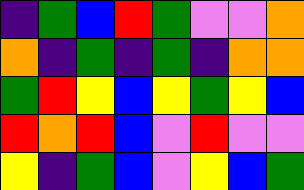[["indigo", "green", "blue", "red", "green", "violet", "violet", "orange"], ["orange", "indigo", "green", "indigo", "green", "indigo", "orange", "orange"], ["green", "red", "yellow", "blue", "yellow", "green", "yellow", "blue"], ["red", "orange", "red", "blue", "violet", "red", "violet", "violet"], ["yellow", "indigo", "green", "blue", "violet", "yellow", "blue", "green"]]